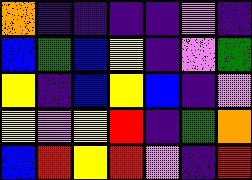[["orange", "indigo", "indigo", "indigo", "indigo", "violet", "indigo"], ["blue", "green", "blue", "yellow", "indigo", "violet", "green"], ["yellow", "indigo", "blue", "yellow", "blue", "indigo", "violet"], ["yellow", "violet", "yellow", "red", "indigo", "green", "orange"], ["blue", "red", "yellow", "red", "violet", "indigo", "red"]]